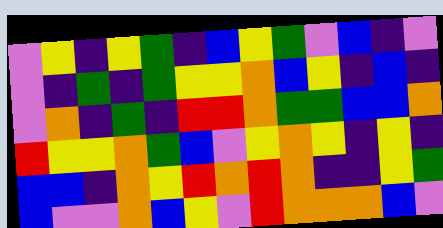[["violet", "yellow", "indigo", "yellow", "green", "indigo", "blue", "yellow", "green", "violet", "blue", "indigo", "violet"], ["violet", "indigo", "green", "indigo", "green", "yellow", "yellow", "orange", "blue", "yellow", "indigo", "blue", "indigo"], ["violet", "orange", "indigo", "green", "indigo", "red", "red", "orange", "green", "green", "blue", "blue", "orange"], ["red", "yellow", "yellow", "orange", "green", "blue", "violet", "yellow", "orange", "yellow", "indigo", "yellow", "indigo"], ["blue", "blue", "indigo", "orange", "yellow", "red", "orange", "red", "orange", "indigo", "indigo", "yellow", "green"], ["blue", "violet", "violet", "orange", "blue", "yellow", "violet", "red", "orange", "orange", "orange", "blue", "violet"]]